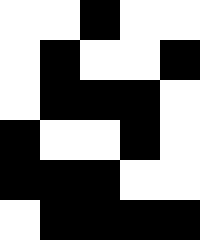[["white", "white", "black", "white", "white"], ["white", "black", "white", "white", "black"], ["white", "black", "black", "black", "white"], ["black", "white", "white", "black", "white"], ["black", "black", "black", "white", "white"], ["white", "black", "black", "black", "black"]]